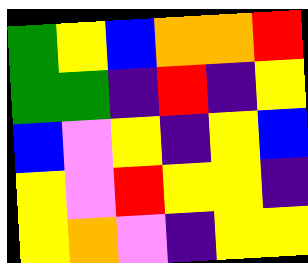[["green", "yellow", "blue", "orange", "orange", "red"], ["green", "green", "indigo", "red", "indigo", "yellow"], ["blue", "violet", "yellow", "indigo", "yellow", "blue"], ["yellow", "violet", "red", "yellow", "yellow", "indigo"], ["yellow", "orange", "violet", "indigo", "yellow", "yellow"]]